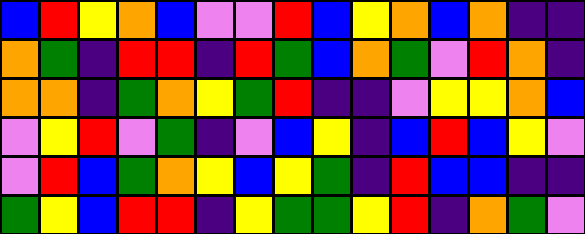[["blue", "red", "yellow", "orange", "blue", "violet", "violet", "red", "blue", "yellow", "orange", "blue", "orange", "indigo", "indigo"], ["orange", "green", "indigo", "red", "red", "indigo", "red", "green", "blue", "orange", "green", "violet", "red", "orange", "indigo"], ["orange", "orange", "indigo", "green", "orange", "yellow", "green", "red", "indigo", "indigo", "violet", "yellow", "yellow", "orange", "blue"], ["violet", "yellow", "red", "violet", "green", "indigo", "violet", "blue", "yellow", "indigo", "blue", "red", "blue", "yellow", "violet"], ["violet", "red", "blue", "green", "orange", "yellow", "blue", "yellow", "green", "indigo", "red", "blue", "blue", "indigo", "indigo"], ["green", "yellow", "blue", "red", "red", "indigo", "yellow", "green", "green", "yellow", "red", "indigo", "orange", "green", "violet"]]